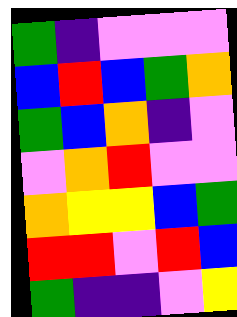[["green", "indigo", "violet", "violet", "violet"], ["blue", "red", "blue", "green", "orange"], ["green", "blue", "orange", "indigo", "violet"], ["violet", "orange", "red", "violet", "violet"], ["orange", "yellow", "yellow", "blue", "green"], ["red", "red", "violet", "red", "blue"], ["green", "indigo", "indigo", "violet", "yellow"]]